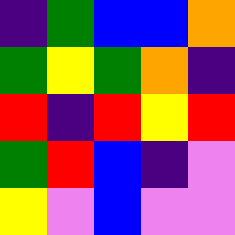[["indigo", "green", "blue", "blue", "orange"], ["green", "yellow", "green", "orange", "indigo"], ["red", "indigo", "red", "yellow", "red"], ["green", "red", "blue", "indigo", "violet"], ["yellow", "violet", "blue", "violet", "violet"]]